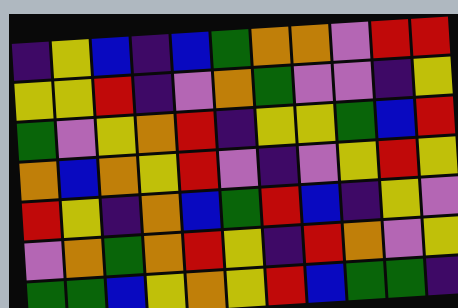[["indigo", "yellow", "blue", "indigo", "blue", "green", "orange", "orange", "violet", "red", "red"], ["yellow", "yellow", "red", "indigo", "violet", "orange", "green", "violet", "violet", "indigo", "yellow"], ["green", "violet", "yellow", "orange", "red", "indigo", "yellow", "yellow", "green", "blue", "red"], ["orange", "blue", "orange", "yellow", "red", "violet", "indigo", "violet", "yellow", "red", "yellow"], ["red", "yellow", "indigo", "orange", "blue", "green", "red", "blue", "indigo", "yellow", "violet"], ["violet", "orange", "green", "orange", "red", "yellow", "indigo", "red", "orange", "violet", "yellow"], ["green", "green", "blue", "yellow", "orange", "yellow", "red", "blue", "green", "green", "indigo"]]